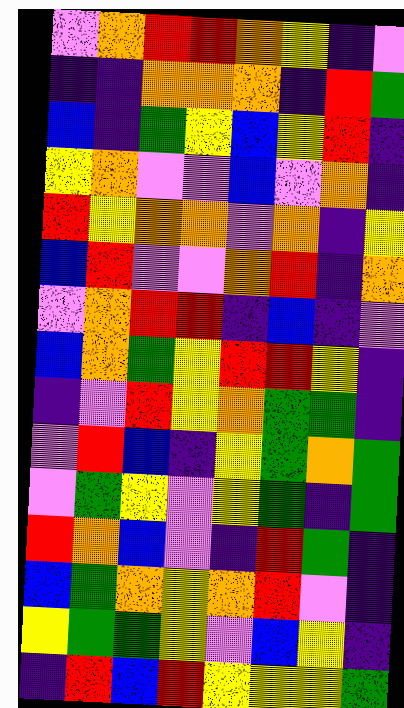[["violet", "orange", "red", "red", "orange", "yellow", "indigo", "violet"], ["indigo", "indigo", "orange", "orange", "orange", "indigo", "red", "green"], ["blue", "indigo", "green", "yellow", "blue", "yellow", "red", "indigo"], ["yellow", "orange", "violet", "violet", "blue", "violet", "orange", "indigo"], ["red", "yellow", "orange", "orange", "violet", "orange", "indigo", "yellow"], ["blue", "red", "violet", "violet", "orange", "red", "indigo", "orange"], ["violet", "orange", "red", "red", "indigo", "blue", "indigo", "violet"], ["blue", "orange", "green", "yellow", "red", "red", "yellow", "indigo"], ["indigo", "violet", "red", "yellow", "orange", "green", "green", "indigo"], ["violet", "red", "blue", "indigo", "yellow", "green", "orange", "green"], ["violet", "green", "yellow", "violet", "yellow", "green", "indigo", "green"], ["red", "orange", "blue", "violet", "indigo", "red", "green", "indigo"], ["blue", "green", "orange", "yellow", "orange", "red", "violet", "indigo"], ["yellow", "green", "green", "yellow", "violet", "blue", "yellow", "indigo"], ["indigo", "red", "blue", "red", "yellow", "yellow", "yellow", "green"]]